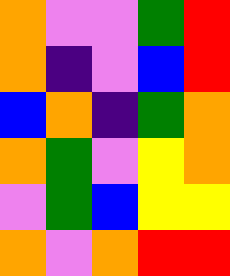[["orange", "violet", "violet", "green", "red"], ["orange", "indigo", "violet", "blue", "red"], ["blue", "orange", "indigo", "green", "orange"], ["orange", "green", "violet", "yellow", "orange"], ["violet", "green", "blue", "yellow", "yellow"], ["orange", "violet", "orange", "red", "red"]]